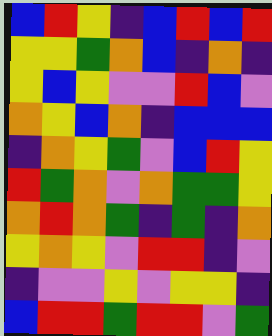[["blue", "red", "yellow", "indigo", "blue", "red", "blue", "red"], ["yellow", "yellow", "green", "orange", "blue", "indigo", "orange", "indigo"], ["yellow", "blue", "yellow", "violet", "violet", "red", "blue", "violet"], ["orange", "yellow", "blue", "orange", "indigo", "blue", "blue", "blue"], ["indigo", "orange", "yellow", "green", "violet", "blue", "red", "yellow"], ["red", "green", "orange", "violet", "orange", "green", "green", "yellow"], ["orange", "red", "orange", "green", "indigo", "green", "indigo", "orange"], ["yellow", "orange", "yellow", "violet", "red", "red", "indigo", "violet"], ["indigo", "violet", "violet", "yellow", "violet", "yellow", "yellow", "indigo"], ["blue", "red", "red", "green", "red", "red", "violet", "green"]]